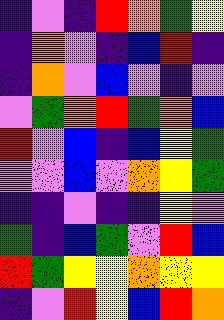[["indigo", "violet", "indigo", "red", "orange", "green", "yellow"], ["indigo", "orange", "violet", "indigo", "blue", "red", "indigo"], ["indigo", "orange", "violet", "blue", "violet", "indigo", "violet"], ["violet", "green", "orange", "red", "green", "orange", "blue"], ["red", "violet", "blue", "indigo", "blue", "yellow", "green"], ["violet", "violet", "blue", "violet", "orange", "yellow", "green"], ["indigo", "indigo", "violet", "indigo", "indigo", "yellow", "violet"], ["green", "indigo", "blue", "green", "violet", "red", "blue"], ["red", "green", "yellow", "yellow", "orange", "yellow", "yellow"], ["indigo", "violet", "red", "yellow", "blue", "red", "orange"]]